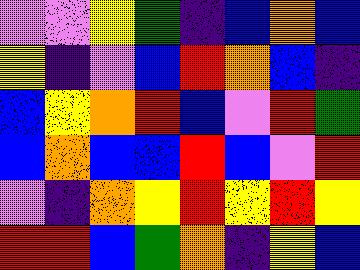[["violet", "violet", "yellow", "green", "indigo", "blue", "orange", "blue"], ["yellow", "indigo", "violet", "blue", "red", "orange", "blue", "indigo"], ["blue", "yellow", "orange", "red", "blue", "violet", "red", "green"], ["blue", "orange", "blue", "blue", "red", "blue", "violet", "red"], ["violet", "indigo", "orange", "yellow", "red", "yellow", "red", "yellow"], ["red", "red", "blue", "green", "orange", "indigo", "yellow", "blue"]]